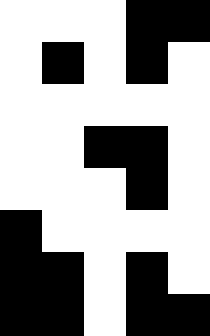[["white", "white", "white", "black", "black"], ["white", "black", "white", "black", "white"], ["white", "white", "white", "white", "white"], ["white", "white", "black", "black", "white"], ["white", "white", "white", "black", "white"], ["black", "white", "white", "white", "white"], ["black", "black", "white", "black", "white"], ["black", "black", "white", "black", "black"]]